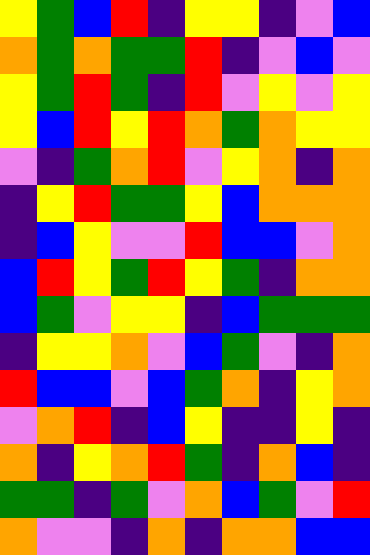[["yellow", "green", "blue", "red", "indigo", "yellow", "yellow", "indigo", "violet", "blue"], ["orange", "green", "orange", "green", "green", "red", "indigo", "violet", "blue", "violet"], ["yellow", "green", "red", "green", "indigo", "red", "violet", "yellow", "violet", "yellow"], ["yellow", "blue", "red", "yellow", "red", "orange", "green", "orange", "yellow", "yellow"], ["violet", "indigo", "green", "orange", "red", "violet", "yellow", "orange", "indigo", "orange"], ["indigo", "yellow", "red", "green", "green", "yellow", "blue", "orange", "orange", "orange"], ["indigo", "blue", "yellow", "violet", "violet", "red", "blue", "blue", "violet", "orange"], ["blue", "red", "yellow", "green", "red", "yellow", "green", "indigo", "orange", "orange"], ["blue", "green", "violet", "yellow", "yellow", "indigo", "blue", "green", "green", "green"], ["indigo", "yellow", "yellow", "orange", "violet", "blue", "green", "violet", "indigo", "orange"], ["red", "blue", "blue", "violet", "blue", "green", "orange", "indigo", "yellow", "orange"], ["violet", "orange", "red", "indigo", "blue", "yellow", "indigo", "indigo", "yellow", "indigo"], ["orange", "indigo", "yellow", "orange", "red", "green", "indigo", "orange", "blue", "indigo"], ["green", "green", "indigo", "green", "violet", "orange", "blue", "green", "violet", "red"], ["orange", "violet", "violet", "indigo", "orange", "indigo", "orange", "orange", "blue", "blue"]]